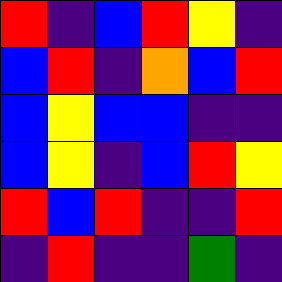[["red", "indigo", "blue", "red", "yellow", "indigo"], ["blue", "red", "indigo", "orange", "blue", "red"], ["blue", "yellow", "blue", "blue", "indigo", "indigo"], ["blue", "yellow", "indigo", "blue", "red", "yellow"], ["red", "blue", "red", "indigo", "indigo", "red"], ["indigo", "red", "indigo", "indigo", "green", "indigo"]]